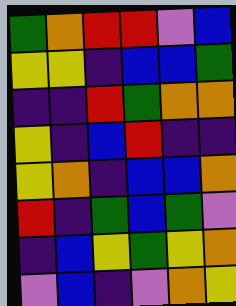[["green", "orange", "red", "red", "violet", "blue"], ["yellow", "yellow", "indigo", "blue", "blue", "green"], ["indigo", "indigo", "red", "green", "orange", "orange"], ["yellow", "indigo", "blue", "red", "indigo", "indigo"], ["yellow", "orange", "indigo", "blue", "blue", "orange"], ["red", "indigo", "green", "blue", "green", "violet"], ["indigo", "blue", "yellow", "green", "yellow", "orange"], ["violet", "blue", "indigo", "violet", "orange", "yellow"]]